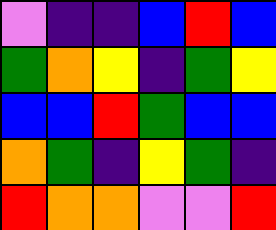[["violet", "indigo", "indigo", "blue", "red", "blue"], ["green", "orange", "yellow", "indigo", "green", "yellow"], ["blue", "blue", "red", "green", "blue", "blue"], ["orange", "green", "indigo", "yellow", "green", "indigo"], ["red", "orange", "orange", "violet", "violet", "red"]]